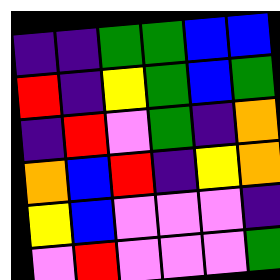[["indigo", "indigo", "green", "green", "blue", "blue"], ["red", "indigo", "yellow", "green", "blue", "green"], ["indigo", "red", "violet", "green", "indigo", "orange"], ["orange", "blue", "red", "indigo", "yellow", "orange"], ["yellow", "blue", "violet", "violet", "violet", "indigo"], ["violet", "red", "violet", "violet", "violet", "green"]]